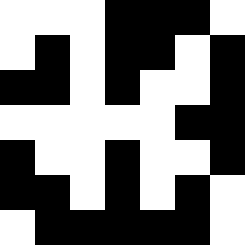[["white", "white", "white", "black", "black", "black", "white"], ["white", "black", "white", "black", "black", "white", "black"], ["black", "black", "white", "black", "white", "white", "black"], ["white", "white", "white", "white", "white", "black", "black"], ["black", "white", "white", "black", "white", "white", "black"], ["black", "black", "white", "black", "white", "black", "white"], ["white", "black", "black", "black", "black", "black", "white"]]